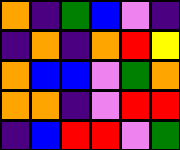[["orange", "indigo", "green", "blue", "violet", "indigo"], ["indigo", "orange", "indigo", "orange", "red", "yellow"], ["orange", "blue", "blue", "violet", "green", "orange"], ["orange", "orange", "indigo", "violet", "red", "red"], ["indigo", "blue", "red", "red", "violet", "green"]]